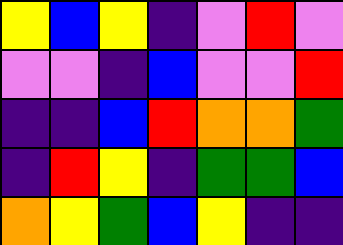[["yellow", "blue", "yellow", "indigo", "violet", "red", "violet"], ["violet", "violet", "indigo", "blue", "violet", "violet", "red"], ["indigo", "indigo", "blue", "red", "orange", "orange", "green"], ["indigo", "red", "yellow", "indigo", "green", "green", "blue"], ["orange", "yellow", "green", "blue", "yellow", "indigo", "indigo"]]